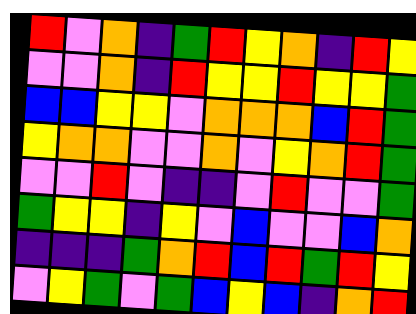[["red", "violet", "orange", "indigo", "green", "red", "yellow", "orange", "indigo", "red", "yellow"], ["violet", "violet", "orange", "indigo", "red", "yellow", "yellow", "red", "yellow", "yellow", "green"], ["blue", "blue", "yellow", "yellow", "violet", "orange", "orange", "orange", "blue", "red", "green"], ["yellow", "orange", "orange", "violet", "violet", "orange", "violet", "yellow", "orange", "red", "green"], ["violet", "violet", "red", "violet", "indigo", "indigo", "violet", "red", "violet", "violet", "green"], ["green", "yellow", "yellow", "indigo", "yellow", "violet", "blue", "violet", "violet", "blue", "orange"], ["indigo", "indigo", "indigo", "green", "orange", "red", "blue", "red", "green", "red", "yellow"], ["violet", "yellow", "green", "violet", "green", "blue", "yellow", "blue", "indigo", "orange", "red"]]